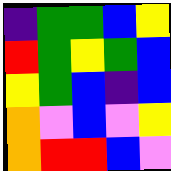[["indigo", "green", "green", "blue", "yellow"], ["red", "green", "yellow", "green", "blue"], ["yellow", "green", "blue", "indigo", "blue"], ["orange", "violet", "blue", "violet", "yellow"], ["orange", "red", "red", "blue", "violet"]]